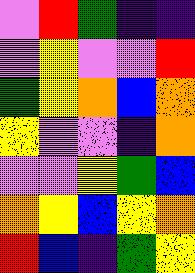[["violet", "red", "green", "indigo", "indigo"], ["violet", "yellow", "violet", "violet", "red"], ["green", "yellow", "orange", "blue", "orange"], ["yellow", "violet", "violet", "indigo", "orange"], ["violet", "violet", "yellow", "green", "blue"], ["orange", "yellow", "blue", "yellow", "orange"], ["red", "blue", "indigo", "green", "yellow"]]